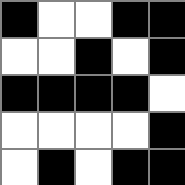[["black", "white", "white", "black", "black"], ["white", "white", "black", "white", "black"], ["black", "black", "black", "black", "white"], ["white", "white", "white", "white", "black"], ["white", "black", "white", "black", "black"]]